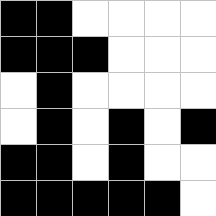[["black", "black", "white", "white", "white", "white"], ["black", "black", "black", "white", "white", "white"], ["white", "black", "white", "white", "white", "white"], ["white", "black", "white", "black", "white", "black"], ["black", "black", "white", "black", "white", "white"], ["black", "black", "black", "black", "black", "white"]]